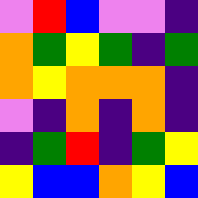[["violet", "red", "blue", "violet", "violet", "indigo"], ["orange", "green", "yellow", "green", "indigo", "green"], ["orange", "yellow", "orange", "orange", "orange", "indigo"], ["violet", "indigo", "orange", "indigo", "orange", "indigo"], ["indigo", "green", "red", "indigo", "green", "yellow"], ["yellow", "blue", "blue", "orange", "yellow", "blue"]]